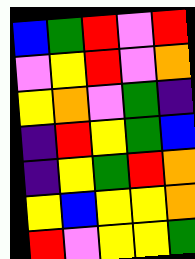[["blue", "green", "red", "violet", "red"], ["violet", "yellow", "red", "violet", "orange"], ["yellow", "orange", "violet", "green", "indigo"], ["indigo", "red", "yellow", "green", "blue"], ["indigo", "yellow", "green", "red", "orange"], ["yellow", "blue", "yellow", "yellow", "orange"], ["red", "violet", "yellow", "yellow", "green"]]